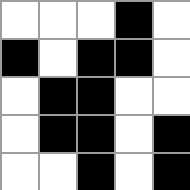[["white", "white", "white", "black", "white"], ["black", "white", "black", "black", "white"], ["white", "black", "black", "white", "white"], ["white", "black", "black", "white", "black"], ["white", "white", "black", "white", "black"]]